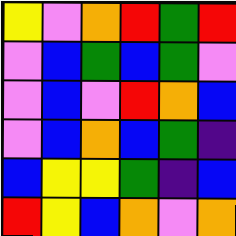[["yellow", "violet", "orange", "red", "green", "red"], ["violet", "blue", "green", "blue", "green", "violet"], ["violet", "blue", "violet", "red", "orange", "blue"], ["violet", "blue", "orange", "blue", "green", "indigo"], ["blue", "yellow", "yellow", "green", "indigo", "blue"], ["red", "yellow", "blue", "orange", "violet", "orange"]]